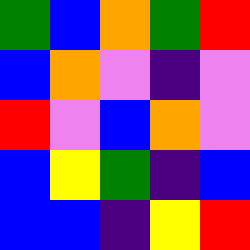[["green", "blue", "orange", "green", "red"], ["blue", "orange", "violet", "indigo", "violet"], ["red", "violet", "blue", "orange", "violet"], ["blue", "yellow", "green", "indigo", "blue"], ["blue", "blue", "indigo", "yellow", "red"]]